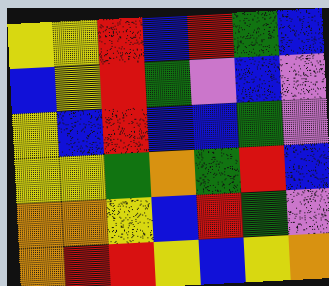[["yellow", "yellow", "red", "blue", "red", "green", "blue"], ["blue", "yellow", "red", "green", "violet", "blue", "violet"], ["yellow", "blue", "red", "blue", "blue", "green", "violet"], ["yellow", "yellow", "green", "orange", "green", "red", "blue"], ["orange", "orange", "yellow", "blue", "red", "green", "violet"], ["orange", "red", "red", "yellow", "blue", "yellow", "orange"]]